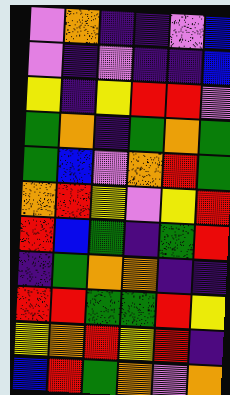[["violet", "orange", "indigo", "indigo", "violet", "blue"], ["violet", "indigo", "violet", "indigo", "indigo", "blue"], ["yellow", "indigo", "yellow", "red", "red", "violet"], ["green", "orange", "indigo", "green", "orange", "green"], ["green", "blue", "violet", "orange", "red", "green"], ["orange", "red", "yellow", "violet", "yellow", "red"], ["red", "blue", "green", "indigo", "green", "red"], ["indigo", "green", "orange", "orange", "indigo", "indigo"], ["red", "red", "green", "green", "red", "yellow"], ["yellow", "orange", "red", "yellow", "red", "indigo"], ["blue", "red", "green", "orange", "violet", "orange"]]